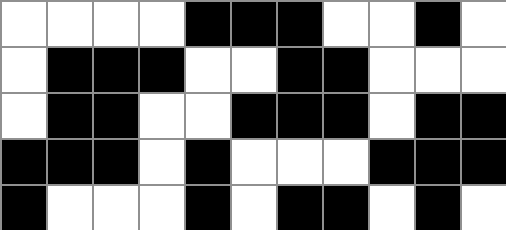[["white", "white", "white", "white", "black", "black", "black", "white", "white", "black", "white"], ["white", "black", "black", "black", "white", "white", "black", "black", "white", "white", "white"], ["white", "black", "black", "white", "white", "black", "black", "black", "white", "black", "black"], ["black", "black", "black", "white", "black", "white", "white", "white", "black", "black", "black"], ["black", "white", "white", "white", "black", "white", "black", "black", "white", "black", "white"]]